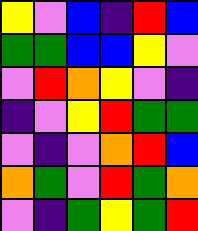[["yellow", "violet", "blue", "indigo", "red", "blue"], ["green", "green", "blue", "blue", "yellow", "violet"], ["violet", "red", "orange", "yellow", "violet", "indigo"], ["indigo", "violet", "yellow", "red", "green", "green"], ["violet", "indigo", "violet", "orange", "red", "blue"], ["orange", "green", "violet", "red", "green", "orange"], ["violet", "indigo", "green", "yellow", "green", "red"]]